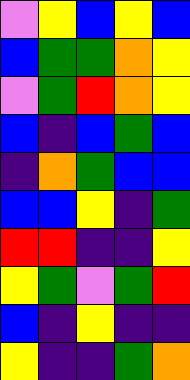[["violet", "yellow", "blue", "yellow", "blue"], ["blue", "green", "green", "orange", "yellow"], ["violet", "green", "red", "orange", "yellow"], ["blue", "indigo", "blue", "green", "blue"], ["indigo", "orange", "green", "blue", "blue"], ["blue", "blue", "yellow", "indigo", "green"], ["red", "red", "indigo", "indigo", "yellow"], ["yellow", "green", "violet", "green", "red"], ["blue", "indigo", "yellow", "indigo", "indigo"], ["yellow", "indigo", "indigo", "green", "orange"]]